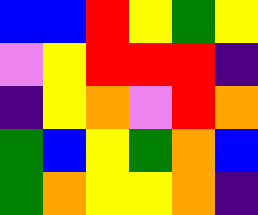[["blue", "blue", "red", "yellow", "green", "yellow"], ["violet", "yellow", "red", "red", "red", "indigo"], ["indigo", "yellow", "orange", "violet", "red", "orange"], ["green", "blue", "yellow", "green", "orange", "blue"], ["green", "orange", "yellow", "yellow", "orange", "indigo"]]